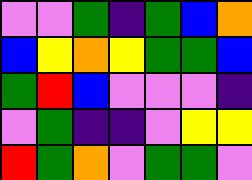[["violet", "violet", "green", "indigo", "green", "blue", "orange"], ["blue", "yellow", "orange", "yellow", "green", "green", "blue"], ["green", "red", "blue", "violet", "violet", "violet", "indigo"], ["violet", "green", "indigo", "indigo", "violet", "yellow", "yellow"], ["red", "green", "orange", "violet", "green", "green", "violet"]]